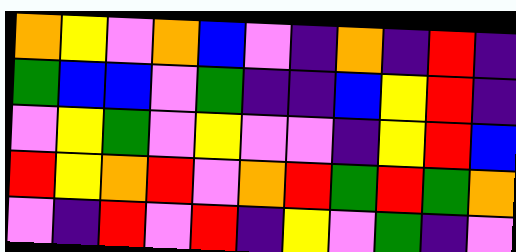[["orange", "yellow", "violet", "orange", "blue", "violet", "indigo", "orange", "indigo", "red", "indigo"], ["green", "blue", "blue", "violet", "green", "indigo", "indigo", "blue", "yellow", "red", "indigo"], ["violet", "yellow", "green", "violet", "yellow", "violet", "violet", "indigo", "yellow", "red", "blue"], ["red", "yellow", "orange", "red", "violet", "orange", "red", "green", "red", "green", "orange"], ["violet", "indigo", "red", "violet", "red", "indigo", "yellow", "violet", "green", "indigo", "violet"]]